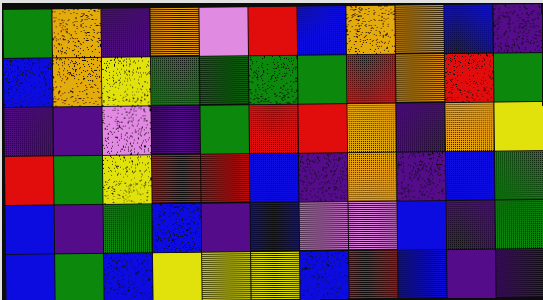[["green", "orange", "indigo", "orange", "violet", "red", "blue", "orange", "orange", "blue", "indigo"], ["blue", "orange", "yellow", "green", "green", "green", "green", "red", "orange", "red", "green"], ["indigo", "indigo", "violet", "indigo", "green", "red", "red", "orange", "indigo", "orange", "yellow"], ["red", "green", "yellow", "red", "red", "blue", "indigo", "orange", "indigo", "blue", "green"], ["blue", "indigo", "green", "blue", "indigo", "blue", "violet", "violet", "blue", "indigo", "green"], ["blue", "green", "blue", "yellow", "yellow", "yellow", "blue", "red", "blue", "indigo", "indigo"]]